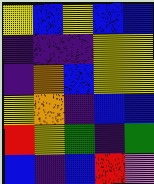[["yellow", "blue", "yellow", "blue", "blue"], ["indigo", "indigo", "indigo", "yellow", "yellow"], ["indigo", "orange", "blue", "yellow", "yellow"], ["yellow", "orange", "indigo", "blue", "blue"], ["red", "yellow", "green", "indigo", "green"], ["blue", "indigo", "blue", "red", "violet"]]